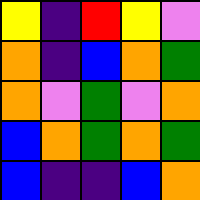[["yellow", "indigo", "red", "yellow", "violet"], ["orange", "indigo", "blue", "orange", "green"], ["orange", "violet", "green", "violet", "orange"], ["blue", "orange", "green", "orange", "green"], ["blue", "indigo", "indigo", "blue", "orange"]]